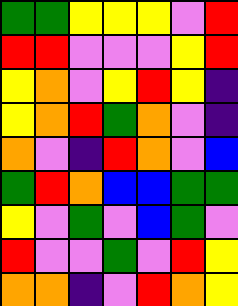[["green", "green", "yellow", "yellow", "yellow", "violet", "red"], ["red", "red", "violet", "violet", "violet", "yellow", "red"], ["yellow", "orange", "violet", "yellow", "red", "yellow", "indigo"], ["yellow", "orange", "red", "green", "orange", "violet", "indigo"], ["orange", "violet", "indigo", "red", "orange", "violet", "blue"], ["green", "red", "orange", "blue", "blue", "green", "green"], ["yellow", "violet", "green", "violet", "blue", "green", "violet"], ["red", "violet", "violet", "green", "violet", "red", "yellow"], ["orange", "orange", "indigo", "violet", "red", "orange", "yellow"]]